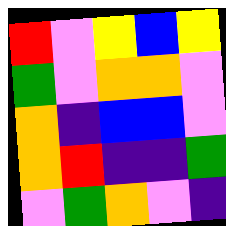[["red", "violet", "yellow", "blue", "yellow"], ["green", "violet", "orange", "orange", "violet"], ["orange", "indigo", "blue", "blue", "violet"], ["orange", "red", "indigo", "indigo", "green"], ["violet", "green", "orange", "violet", "indigo"]]